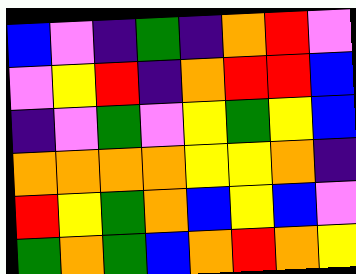[["blue", "violet", "indigo", "green", "indigo", "orange", "red", "violet"], ["violet", "yellow", "red", "indigo", "orange", "red", "red", "blue"], ["indigo", "violet", "green", "violet", "yellow", "green", "yellow", "blue"], ["orange", "orange", "orange", "orange", "yellow", "yellow", "orange", "indigo"], ["red", "yellow", "green", "orange", "blue", "yellow", "blue", "violet"], ["green", "orange", "green", "blue", "orange", "red", "orange", "yellow"]]